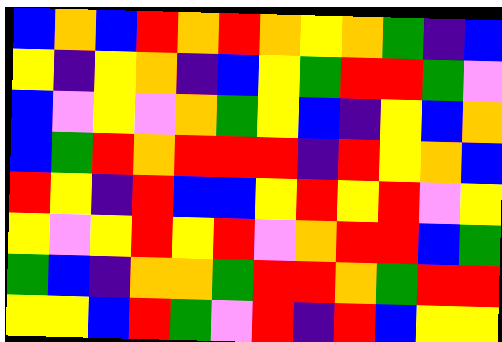[["blue", "orange", "blue", "red", "orange", "red", "orange", "yellow", "orange", "green", "indigo", "blue"], ["yellow", "indigo", "yellow", "orange", "indigo", "blue", "yellow", "green", "red", "red", "green", "violet"], ["blue", "violet", "yellow", "violet", "orange", "green", "yellow", "blue", "indigo", "yellow", "blue", "orange"], ["blue", "green", "red", "orange", "red", "red", "red", "indigo", "red", "yellow", "orange", "blue"], ["red", "yellow", "indigo", "red", "blue", "blue", "yellow", "red", "yellow", "red", "violet", "yellow"], ["yellow", "violet", "yellow", "red", "yellow", "red", "violet", "orange", "red", "red", "blue", "green"], ["green", "blue", "indigo", "orange", "orange", "green", "red", "red", "orange", "green", "red", "red"], ["yellow", "yellow", "blue", "red", "green", "violet", "red", "indigo", "red", "blue", "yellow", "yellow"]]